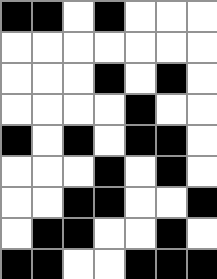[["black", "black", "white", "black", "white", "white", "white"], ["white", "white", "white", "white", "white", "white", "white"], ["white", "white", "white", "black", "white", "black", "white"], ["white", "white", "white", "white", "black", "white", "white"], ["black", "white", "black", "white", "black", "black", "white"], ["white", "white", "white", "black", "white", "black", "white"], ["white", "white", "black", "black", "white", "white", "black"], ["white", "black", "black", "white", "white", "black", "white"], ["black", "black", "white", "white", "black", "black", "black"]]